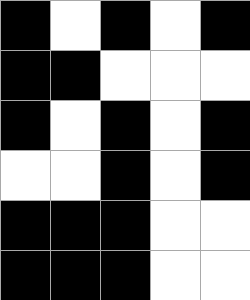[["black", "white", "black", "white", "black"], ["black", "black", "white", "white", "white"], ["black", "white", "black", "white", "black"], ["white", "white", "black", "white", "black"], ["black", "black", "black", "white", "white"], ["black", "black", "black", "white", "white"]]